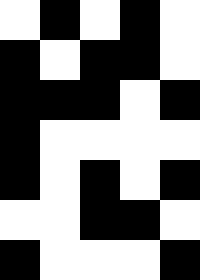[["white", "black", "white", "black", "white"], ["black", "white", "black", "black", "white"], ["black", "black", "black", "white", "black"], ["black", "white", "white", "white", "white"], ["black", "white", "black", "white", "black"], ["white", "white", "black", "black", "white"], ["black", "white", "white", "white", "black"]]